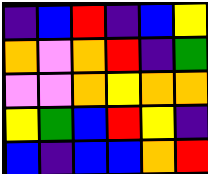[["indigo", "blue", "red", "indigo", "blue", "yellow"], ["orange", "violet", "orange", "red", "indigo", "green"], ["violet", "violet", "orange", "yellow", "orange", "orange"], ["yellow", "green", "blue", "red", "yellow", "indigo"], ["blue", "indigo", "blue", "blue", "orange", "red"]]